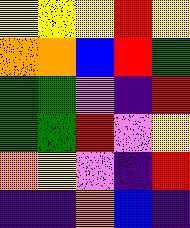[["yellow", "yellow", "yellow", "red", "yellow"], ["orange", "orange", "blue", "red", "green"], ["green", "green", "violet", "indigo", "red"], ["green", "green", "red", "violet", "yellow"], ["orange", "yellow", "violet", "indigo", "red"], ["indigo", "indigo", "orange", "blue", "indigo"]]